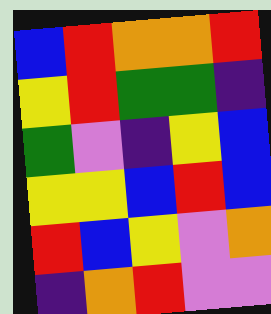[["blue", "red", "orange", "orange", "red"], ["yellow", "red", "green", "green", "indigo"], ["green", "violet", "indigo", "yellow", "blue"], ["yellow", "yellow", "blue", "red", "blue"], ["red", "blue", "yellow", "violet", "orange"], ["indigo", "orange", "red", "violet", "violet"]]